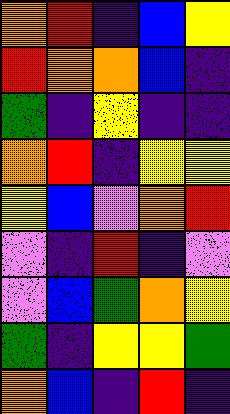[["orange", "red", "indigo", "blue", "yellow"], ["red", "orange", "orange", "blue", "indigo"], ["green", "indigo", "yellow", "indigo", "indigo"], ["orange", "red", "indigo", "yellow", "yellow"], ["yellow", "blue", "violet", "orange", "red"], ["violet", "indigo", "red", "indigo", "violet"], ["violet", "blue", "green", "orange", "yellow"], ["green", "indigo", "yellow", "yellow", "green"], ["orange", "blue", "indigo", "red", "indigo"]]